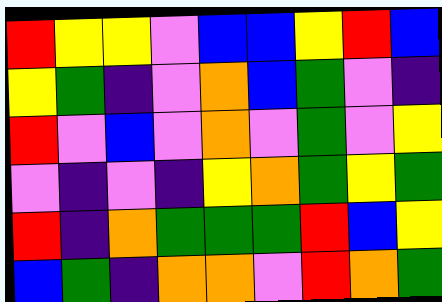[["red", "yellow", "yellow", "violet", "blue", "blue", "yellow", "red", "blue"], ["yellow", "green", "indigo", "violet", "orange", "blue", "green", "violet", "indigo"], ["red", "violet", "blue", "violet", "orange", "violet", "green", "violet", "yellow"], ["violet", "indigo", "violet", "indigo", "yellow", "orange", "green", "yellow", "green"], ["red", "indigo", "orange", "green", "green", "green", "red", "blue", "yellow"], ["blue", "green", "indigo", "orange", "orange", "violet", "red", "orange", "green"]]